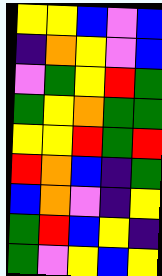[["yellow", "yellow", "blue", "violet", "blue"], ["indigo", "orange", "yellow", "violet", "blue"], ["violet", "green", "yellow", "red", "green"], ["green", "yellow", "orange", "green", "green"], ["yellow", "yellow", "red", "green", "red"], ["red", "orange", "blue", "indigo", "green"], ["blue", "orange", "violet", "indigo", "yellow"], ["green", "red", "blue", "yellow", "indigo"], ["green", "violet", "yellow", "blue", "yellow"]]